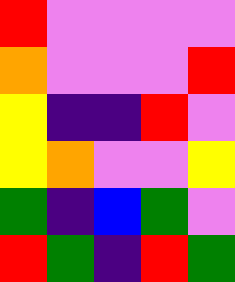[["red", "violet", "violet", "violet", "violet"], ["orange", "violet", "violet", "violet", "red"], ["yellow", "indigo", "indigo", "red", "violet"], ["yellow", "orange", "violet", "violet", "yellow"], ["green", "indigo", "blue", "green", "violet"], ["red", "green", "indigo", "red", "green"]]